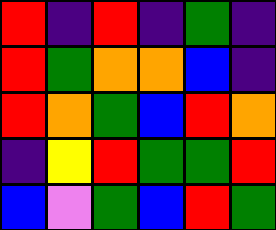[["red", "indigo", "red", "indigo", "green", "indigo"], ["red", "green", "orange", "orange", "blue", "indigo"], ["red", "orange", "green", "blue", "red", "orange"], ["indigo", "yellow", "red", "green", "green", "red"], ["blue", "violet", "green", "blue", "red", "green"]]